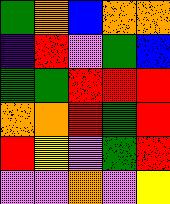[["green", "orange", "blue", "orange", "orange"], ["indigo", "red", "violet", "green", "blue"], ["green", "green", "red", "red", "red"], ["orange", "orange", "red", "green", "red"], ["red", "yellow", "violet", "green", "red"], ["violet", "violet", "orange", "violet", "yellow"]]